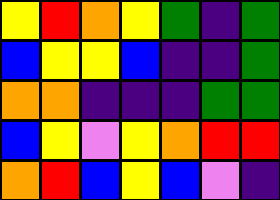[["yellow", "red", "orange", "yellow", "green", "indigo", "green"], ["blue", "yellow", "yellow", "blue", "indigo", "indigo", "green"], ["orange", "orange", "indigo", "indigo", "indigo", "green", "green"], ["blue", "yellow", "violet", "yellow", "orange", "red", "red"], ["orange", "red", "blue", "yellow", "blue", "violet", "indigo"]]